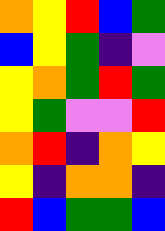[["orange", "yellow", "red", "blue", "green"], ["blue", "yellow", "green", "indigo", "violet"], ["yellow", "orange", "green", "red", "green"], ["yellow", "green", "violet", "violet", "red"], ["orange", "red", "indigo", "orange", "yellow"], ["yellow", "indigo", "orange", "orange", "indigo"], ["red", "blue", "green", "green", "blue"]]